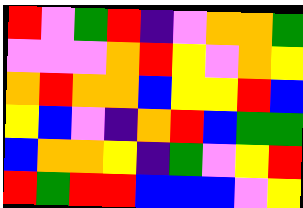[["red", "violet", "green", "red", "indigo", "violet", "orange", "orange", "green"], ["violet", "violet", "violet", "orange", "red", "yellow", "violet", "orange", "yellow"], ["orange", "red", "orange", "orange", "blue", "yellow", "yellow", "red", "blue"], ["yellow", "blue", "violet", "indigo", "orange", "red", "blue", "green", "green"], ["blue", "orange", "orange", "yellow", "indigo", "green", "violet", "yellow", "red"], ["red", "green", "red", "red", "blue", "blue", "blue", "violet", "yellow"]]